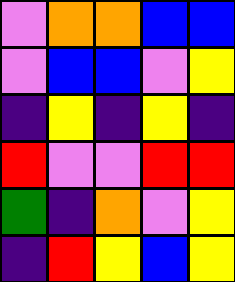[["violet", "orange", "orange", "blue", "blue"], ["violet", "blue", "blue", "violet", "yellow"], ["indigo", "yellow", "indigo", "yellow", "indigo"], ["red", "violet", "violet", "red", "red"], ["green", "indigo", "orange", "violet", "yellow"], ["indigo", "red", "yellow", "blue", "yellow"]]